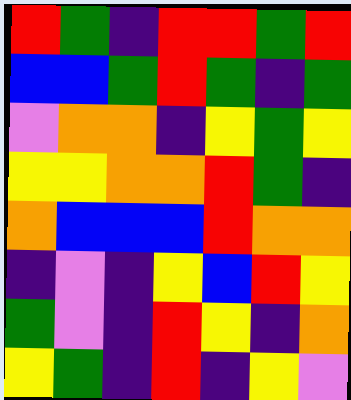[["red", "green", "indigo", "red", "red", "green", "red"], ["blue", "blue", "green", "red", "green", "indigo", "green"], ["violet", "orange", "orange", "indigo", "yellow", "green", "yellow"], ["yellow", "yellow", "orange", "orange", "red", "green", "indigo"], ["orange", "blue", "blue", "blue", "red", "orange", "orange"], ["indigo", "violet", "indigo", "yellow", "blue", "red", "yellow"], ["green", "violet", "indigo", "red", "yellow", "indigo", "orange"], ["yellow", "green", "indigo", "red", "indigo", "yellow", "violet"]]